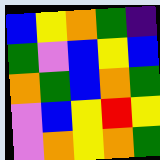[["blue", "yellow", "orange", "green", "indigo"], ["green", "violet", "blue", "yellow", "blue"], ["orange", "green", "blue", "orange", "green"], ["violet", "blue", "yellow", "red", "yellow"], ["violet", "orange", "yellow", "orange", "green"]]